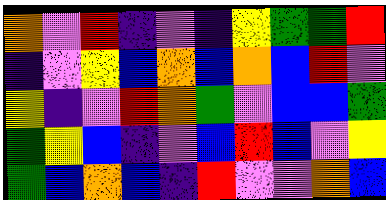[["orange", "violet", "red", "indigo", "violet", "indigo", "yellow", "green", "green", "red"], ["indigo", "violet", "yellow", "blue", "orange", "blue", "orange", "blue", "red", "violet"], ["yellow", "indigo", "violet", "red", "orange", "green", "violet", "blue", "blue", "green"], ["green", "yellow", "blue", "indigo", "violet", "blue", "red", "blue", "violet", "yellow"], ["green", "blue", "orange", "blue", "indigo", "red", "violet", "violet", "orange", "blue"]]